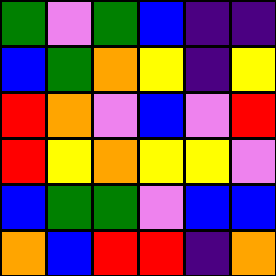[["green", "violet", "green", "blue", "indigo", "indigo"], ["blue", "green", "orange", "yellow", "indigo", "yellow"], ["red", "orange", "violet", "blue", "violet", "red"], ["red", "yellow", "orange", "yellow", "yellow", "violet"], ["blue", "green", "green", "violet", "blue", "blue"], ["orange", "blue", "red", "red", "indigo", "orange"]]